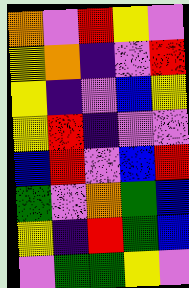[["orange", "violet", "red", "yellow", "violet"], ["yellow", "orange", "indigo", "violet", "red"], ["yellow", "indigo", "violet", "blue", "yellow"], ["yellow", "red", "indigo", "violet", "violet"], ["blue", "red", "violet", "blue", "red"], ["green", "violet", "orange", "green", "blue"], ["yellow", "indigo", "red", "green", "blue"], ["violet", "green", "green", "yellow", "violet"]]